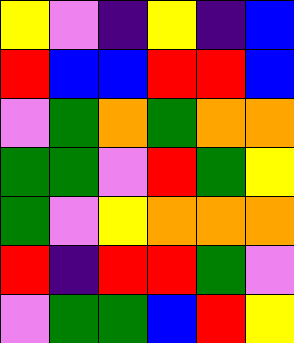[["yellow", "violet", "indigo", "yellow", "indigo", "blue"], ["red", "blue", "blue", "red", "red", "blue"], ["violet", "green", "orange", "green", "orange", "orange"], ["green", "green", "violet", "red", "green", "yellow"], ["green", "violet", "yellow", "orange", "orange", "orange"], ["red", "indigo", "red", "red", "green", "violet"], ["violet", "green", "green", "blue", "red", "yellow"]]